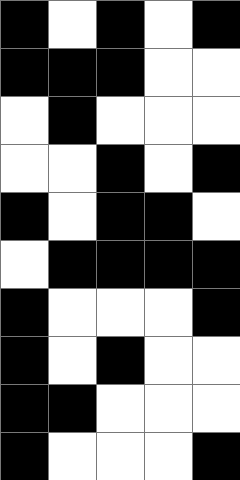[["black", "white", "black", "white", "black"], ["black", "black", "black", "white", "white"], ["white", "black", "white", "white", "white"], ["white", "white", "black", "white", "black"], ["black", "white", "black", "black", "white"], ["white", "black", "black", "black", "black"], ["black", "white", "white", "white", "black"], ["black", "white", "black", "white", "white"], ["black", "black", "white", "white", "white"], ["black", "white", "white", "white", "black"]]